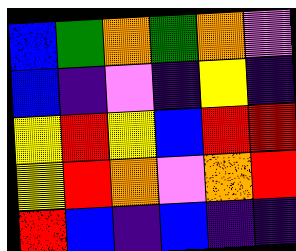[["blue", "green", "orange", "green", "orange", "violet"], ["blue", "indigo", "violet", "indigo", "yellow", "indigo"], ["yellow", "red", "yellow", "blue", "red", "red"], ["yellow", "red", "orange", "violet", "orange", "red"], ["red", "blue", "indigo", "blue", "indigo", "indigo"]]